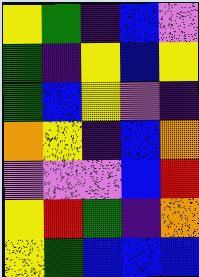[["yellow", "green", "indigo", "blue", "violet"], ["green", "indigo", "yellow", "blue", "yellow"], ["green", "blue", "yellow", "violet", "indigo"], ["orange", "yellow", "indigo", "blue", "orange"], ["violet", "violet", "violet", "blue", "red"], ["yellow", "red", "green", "indigo", "orange"], ["yellow", "green", "blue", "blue", "blue"]]